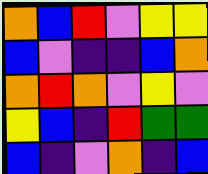[["orange", "blue", "red", "violet", "yellow", "yellow"], ["blue", "violet", "indigo", "indigo", "blue", "orange"], ["orange", "red", "orange", "violet", "yellow", "violet"], ["yellow", "blue", "indigo", "red", "green", "green"], ["blue", "indigo", "violet", "orange", "indigo", "blue"]]